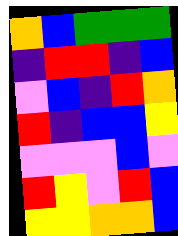[["orange", "blue", "green", "green", "green"], ["indigo", "red", "red", "indigo", "blue"], ["violet", "blue", "indigo", "red", "orange"], ["red", "indigo", "blue", "blue", "yellow"], ["violet", "violet", "violet", "blue", "violet"], ["red", "yellow", "violet", "red", "blue"], ["yellow", "yellow", "orange", "orange", "blue"]]